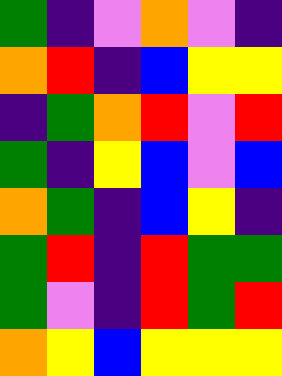[["green", "indigo", "violet", "orange", "violet", "indigo"], ["orange", "red", "indigo", "blue", "yellow", "yellow"], ["indigo", "green", "orange", "red", "violet", "red"], ["green", "indigo", "yellow", "blue", "violet", "blue"], ["orange", "green", "indigo", "blue", "yellow", "indigo"], ["green", "red", "indigo", "red", "green", "green"], ["green", "violet", "indigo", "red", "green", "red"], ["orange", "yellow", "blue", "yellow", "yellow", "yellow"]]